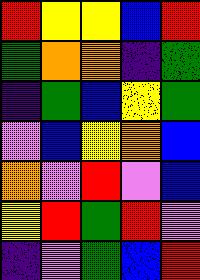[["red", "yellow", "yellow", "blue", "red"], ["green", "orange", "orange", "indigo", "green"], ["indigo", "green", "blue", "yellow", "green"], ["violet", "blue", "yellow", "orange", "blue"], ["orange", "violet", "red", "violet", "blue"], ["yellow", "red", "green", "red", "violet"], ["indigo", "violet", "green", "blue", "red"]]